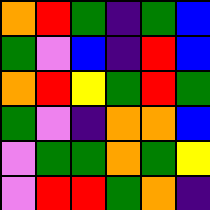[["orange", "red", "green", "indigo", "green", "blue"], ["green", "violet", "blue", "indigo", "red", "blue"], ["orange", "red", "yellow", "green", "red", "green"], ["green", "violet", "indigo", "orange", "orange", "blue"], ["violet", "green", "green", "orange", "green", "yellow"], ["violet", "red", "red", "green", "orange", "indigo"]]